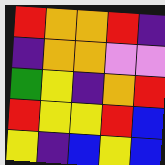[["red", "orange", "orange", "red", "indigo"], ["indigo", "orange", "orange", "violet", "violet"], ["green", "yellow", "indigo", "orange", "red"], ["red", "yellow", "yellow", "red", "blue"], ["yellow", "indigo", "blue", "yellow", "blue"]]